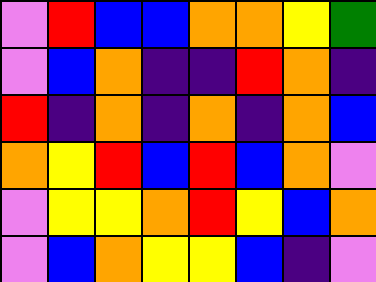[["violet", "red", "blue", "blue", "orange", "orange", "yellow", "green"], ["violet", "blue", "orange", "indigo", "indigo", "red", "orange", "indigo"], ["red", "indigo", "orange", "indigo", "orange", "indigo", "orange", "blue"], ["orange", "yellow", "red", "blue", "red", "blue", "orange", "violet"], ["violet", "yellow", "yellow", "orange", "red", "yellow", "blue", "orange"], ["violet", "blue", "orange", "yellow", "yellow", "blue", "indigo", "violet"]]